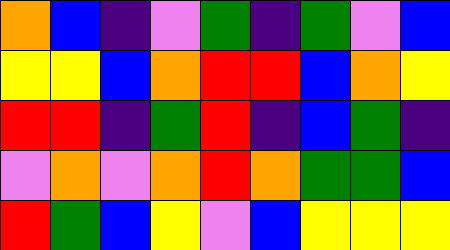[["orange", "blue", "indigo", "violet", "green", "indigo", "green", "violet", "blue"], ["yellow", "yellow", "blue", "orange", "red", "red", "blue", "orange", "yellow"], ["red", "red", "indigo", "green", "red", "indigo", "blue", "green", "indigo"], ["violet", "orange", "violet", "orange", "red", "orange", "green", "green", "blue"], ["red", "green", "blue", "yellow", "violet", "blue", "yellow", "yellow", "yellow"]]